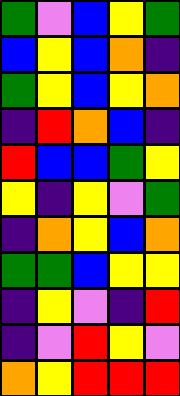[["green", "violet", "blue", "yellow", "green"], ["blue", "yellow", "blue", "orange", "indigo"], ["green", "yellow", "blue", "yellow", "orange"], ["indigo", "red", "orange", "blue", "indigo"], ["red", "blue", "blue", "green", "yellow"], ["yellow", "indigo", "yellow", "violet", "green"], ["indigo", "orange", "yellow", "blue", "orange"], ["green", "green", "blue", "yellow", "yellow"], ["indigo", "yellow", "violet", "indigo", "red"], ["indigo", "violet", "red", "yellow", "violet"], ["orange", "yellow", "red", "red", "red"]]